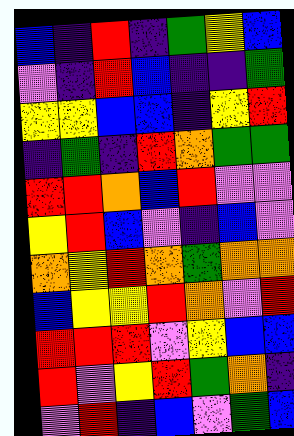[["blue", "indigo", "red", "indigo", "green", "yellow", "blue"], ["violet", "indigo", "red", "blue", "indigo", "indigo", "green"], ["yellow", "yellow", "blue", "blue", "indigo", "yellow", "red"], ["indigo", "green", "indigo", "red", "orange", "green", "green"], ["red", "red", "orange", "blue", "red", "violet", "violet"], ["yellow", "red", "blue", "violet", "indigo", "blue", "violet"], ["orange", "yellow", "red", "orange", "green", "orange", "orange"], ["blue", "yellow", "yellow", "red", "orange", "violet", "red"], ["red", "red", "red", "violet", "yellow", "blue", "blue"], ["red", "violet", "yellow", "red", "green", "orange", "indigo"], ["violet", "red", "indigo", "blue", "violet", "green", "blue"]]